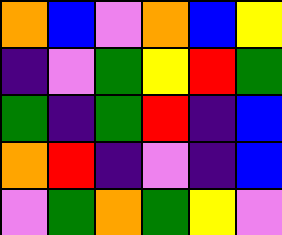[["orange", "blue", "violet", "orange", "blue", "yellow"], ["indigo", "violet", "green", "yellow", "red", "green"], ["green", "indigo", "green", "red", "indigo", "blue"], ["orange", "red", "indigo", "violet", "indigo", "blue"], ["violet", "green", "orange", "green", "yellow", "violet"]]